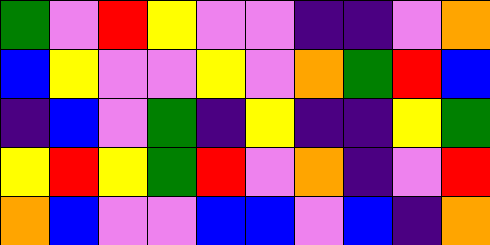[["green", "violet", "red", "yellow", "violet", "violet", "indigo", "indigo", "violet", "orange"], ["blue", "yellow", "violet", "violet", "yellow", "violet", "orange", "green", "red", "blue"], ["indigo", "blue", "violet", "green", "indigo", "yellow", "indigo", "indigo", "yellow", "green"], ["yellow", "red", "yellow", "green", "red", "violet", "orange", "indigo", "violet", "red"], ["orange", "blue", "violet", "violet", "blue", "blue", "violet", "blue", "indigo", "orange"]]